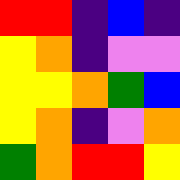[["red", "red", "indigo", "blue", "indigo"], ["yellow", "orange", "indigo", "violet", "violet"], ["yellow", "yellow", "orange", "green", "blue"], ["yellow", "orange", "indigo", "violet", "orange"], ["green", "orange", "red", "red", "yellow"]]